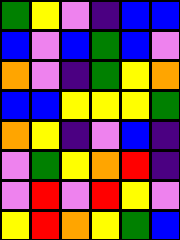[["green", "yellow", "violet", "indigo", "blue", "blue"], ["blue", "violet", "blue", "green", "blue", "violet"], ["orange", "violet", "indigo", "green", "yellow", "orange"], ["blue", "blue", "yellow", "yellow", "yellow", "green"], ["orange", "yellow", "indigo", "violet", "blue", "indigo"], ["violet", "green", "yellow", "orange", "red", "indigo"], ["violet", "red", "violet", "red", "yellow", "violet"], ["yellow", "red", "orange", "yellow", "green", "blue"]]